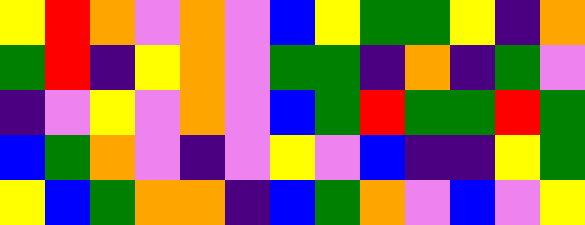[["yellow", "red", "orange", "violet", "orange", "violet", "blue", "yellow", "green", "green", "yellow", "indigo", "orange"], ["green", "red", "indigo", "yellow", "orange", "violet", "green", "green", "indigo", "orange", "indigo", "green", "violet"], ["indigo", "violet", "yellow", "violet", "orange", "violet", "blue", "green", "red", "green", "green", "red", "green"], ["blue", "green", "orange", "violet", "indigo", "violet", "yellow", "violet", "blue", "indigo", "indigo", "yellow", "green"], ["yellow", "blue", "green", "orange", "orange", "indigo", "blue", "green", "orange", "violet", "blue", "violet", "yellow"]]